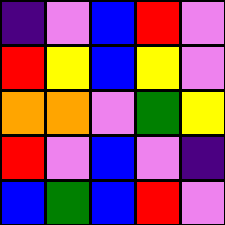[["indigo", "violet", "blue", "red", "violet"], ["red", "yellow", "blue", "yellow", "violet"], ["orange", "orange", "violet", "green", "yellow"], ["red", "violet", "blue", "violet", "indigo"], ["blue", "green", "blue", "red", "violet"]]